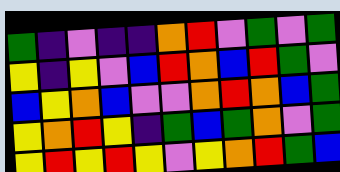[["green", "indigo", "violet", "indigo", "indigo", "orange", "red", "violet", "green", "violet", "green"], ["yellow", "indigo", "yellow", "violet", "blue", "red", "orange", "blue", "red", "green", "violet"], ["blue", "yellow", "orange", "blue", "violet", "violet", "orange", "red", "orange", "blue", "green"], ["yellow", "orange", "red", "yellow", "indigo", "green", "blue", "green", "orange", "violet", "green"], ["yellow", "red", "yellow", "red", "yellow", "violet", "yellow", "orange", "red", "green", "blue"]]